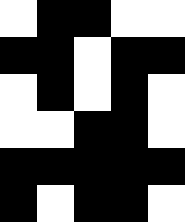[["white", "black", "black", "white", "white"], ["black", "black", "white", "black", "black"], ["white", "black", "white", "black", "white"], ["white", "white", "black", "black", "white"], ["black", "black", "black", "black", "black"], ["black", "white", "black", "black", "white"]]